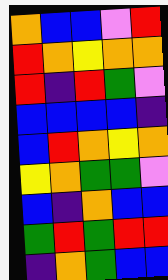[["orange", "blue", "blue", "violet", "red"], ["red", "orange", "yellow", "orange", "orange"], ["red", "indigo", "red", "green", "violet"], ["blue", "blue", "blue", "blue", "indigo"], ["blue", "red", "orange", "yellow", "orange"], ["yellow", "orange", "green", "green", "violet"], ["blue", "indigo", "orange", "blue", "blue"], ["green", "red", "green", "red", "red"], ["indigo", "orange", "green", "blue", "blue"]]